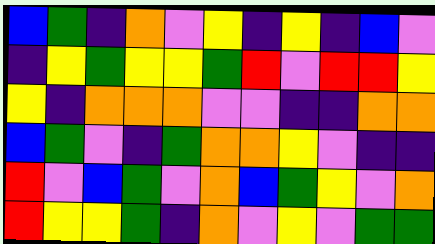[["blue", "green", "indigo", "orange", "violet", "yellow", "indigo", "yellow", "indigo", "blue", "violet"], ["indigo", "yellow", "green", "yellow", "yellow", "green", "red", "violet", "red", "red", "yellow"], ["yellow", "indigo", "orange", "orange", "orange", "violet", "violet", "indigo", "indigo", "orange", "orange"], ["blue", "green", "violet", "indigo", "green", "orange", "orange", "yellow", "violet", "indigo", "indigo"], ["red", "violet", "blue", "green", "violet", "orange", "blue", "green", "yellow", "violet", "orange"], ["red", "yellow", "yellow", "green", "indigo", "orange", "violet", "yellow", "violet", "green", "green"]]